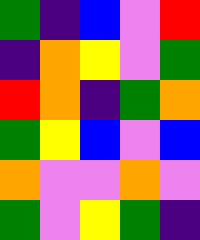[["green", "indigo", "blue", "violet", "red"], ["indigo", "orange", "yellow", "violet", "green"], ["red", "orange", "indigo", "green", "orange"], ["green", "yellow", "blue", "violet", "blue"], ["orange", "violet", "violet", "orange", "violet"], ["green", "violet", "yellow", "green", "indigo"]]